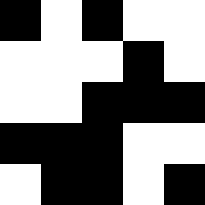[["black", "white", "black", "white", "white"], ["white", "white", "white", "black", "white"], ["white", "white", "black", "black", "black"], ["black", "black", "black", "white", "white"], ["white", "black", "black", "white", "black"]]